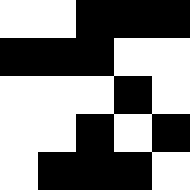[["white", "white", "black", "black", "black"], ["black", "black", "black", "white", "white"], ["white", "white", "white", "black", "white"], ["white", "white", "black", "white", "black"], ["white", "black", "black", "black", "white"]]